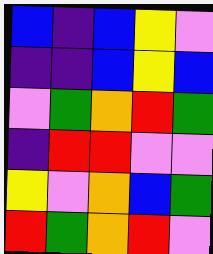[["blue", "indigo", "blue", "yellow", "violet"], ["indigo", "indigo", "blue", "yellow", "blue"], ["violet", "green", "orange", "red", "green"], ["indigo", "red", "red", "violet", "violet"], ["yellow", "violet", "orange", "blue", "green"], ["red", "green", "orange", "red", "violet"]]